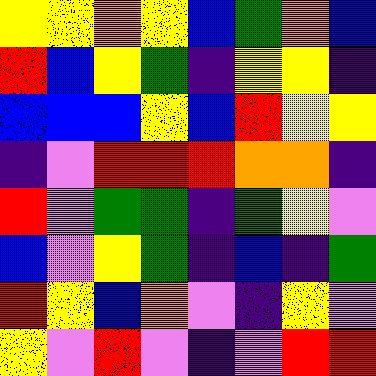[["yellow", "yellow", "orange", "yellow", "blue", "green", "orange", "blue"], ["red", "blue", "yellow", "green", "indigo", "yellow", "yellow", "indigo"], ["blue", "blue", "blue", "yellow", "blue", "red", "yellow", "yellow"], ["indigo", "violet", "red", "red", "red", "orange", "orange", "indigo"], ["red", "violet", "green", "green", "indigo", "green", "yellow", "violet"], ["blue", "violet", "yellow", "green", "indigo", "blue", "indigo", "green"], ["red", "yellow", "blue", "orange", "violet", "indigo", "yellow", "violet"], ["yellow", "violet", "red", "violet", "indigo", "violet", "red", "red"]]